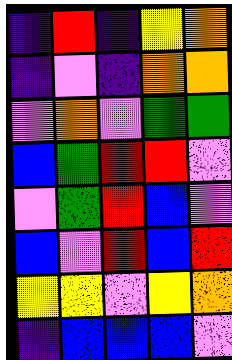[["indigo", "red", "indigo", "yellow", "orange"], ["indigo", "violet", "indigo", "orange", "orange"], ["violet", "orange", "violet", "green", "green"], ["blue", "green", "red", "red", "violet"], ["violet", "green", "red", "blue", "violet"], ["blue", "violet", "red", "blue", "red"], ["yellow", "yellow", "violet", "yellow", "orange"], ["indigo", "blue", "blue", "blue", "violet"]]